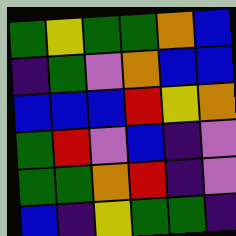[["green", "yellow", "green", "green", "orange", "blue"], ["indigo", "green", "violet", "orange", "blue", "blue"], ["blue", "blue", "blue", "red", "yellow", "orange"], ["green", "red", "violet", "blue", "indigo", "violet"], ["green", "green", "orange", "red", "indigo", "violet"], ["blue", "indigo", "yellow", "green", "green", "indigo"]]